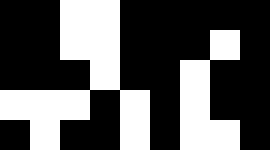[["black", "black", "white", "white", "black", "black", "black", "black", "black"], ["black", "black", "white", "white", "black", "black", "black", "white", "black"], ["black", "black", "black", "white", "black", "black", "white", "black", "black"], ["white", "white", "white", "black", "white", "black", "white", "black", "black"], ["black", "white", "black", "black", "white", "black", "white", "white", "black"]]